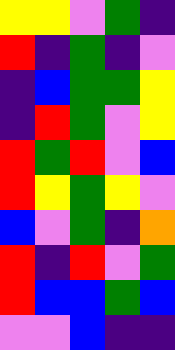[["yellow", "yellow", "violet", "green", "indigo"], ["red", "indigo", "green", "indigo", "violet"], ["indigo", "blue", "green", "green", "yellow"], ["indigo", "red", "green", "violet", "yellow"], ["red", "green", "red", "violet", "blue"], ["red", "yellow", "green", "yellow", "violet"], ["blue", "violet", "green", "indigo", "orange"], ["red", "indigo", "red", "violet", "green"], ["red", "blue", "blue", "green", "blue"], ["violet", "violet", "blue", "indigo", "indigo"]]